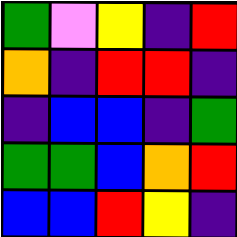[["green", "violet", "yellow", "indigo", "red"], ["orange", "indigo", "red", "red", "indigo"], ["indigo", "blue", "blue", "indigo", "green"], ["green", "green", "blue", "orange", "red"], ["blue", "blue", "red", "yellow", "indigo"]]